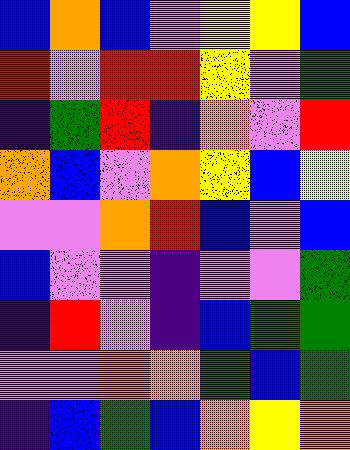[["blue", "orange", "blue", "violet", "yellow", "yellow", "blue"], ["red", "violet", "red", "red", "yellow", "violet", "green"], ["indigo", "green", "red", "indigo", "orange", "violet", "red"], ["orange", "blue", "violet", "orange", "yellow", "blue", "yellow"], ["violet", "violet", "orange", "red", "blue", "violet", "blue"], ["blue", "violet", "violet", "indigo", "violet", "violet", "green"], ["indigo", "red", "violet", "indigo", "blue", "green", "green"], ["violet", "violet", "orange", "orange", "green", "blue", "green"], ["indigo", "blue", "green", "blue", "orange", "yellow", "orange"]]